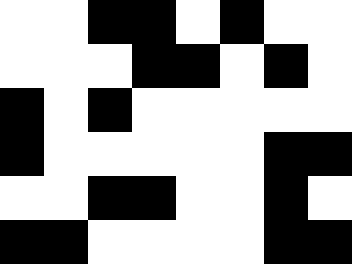[["white", "white", "black", "black", "white", "black", "white", "white"], ["white", "white", "white", "black", "black", "white", "black", "white"], ["black", "white", "black", "white", "white", "white", "white", "white"], ["black", "white", "white", "white", "white", "white", "black", "black"], ["white", "white", "black", "black", "white", "white", "black", "white"], ["black", "black", "white", "white", "white", "white", "black", "black"]]